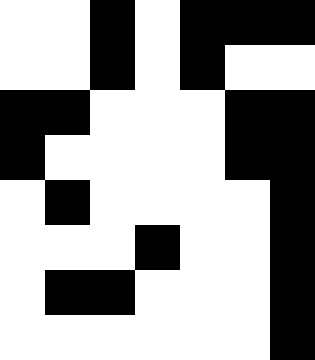[["white", "white", "black", "white", "black", "black", "black"], ["white", "white", "black", "white", "black", "white", "white"], ["black", "black", "white", "white", "white", "black", "black"], ["black", "white", "white", "white", "white", "black", "black"], ["white", "black", "white", "white", "white", "white", "black"], ["white", "white", "white", "black", "white", "white", "black"], ["white", "black", "black", "white", "white", "white", "black"], ["white", "white", "white", "white", "white", "white", "black"]]